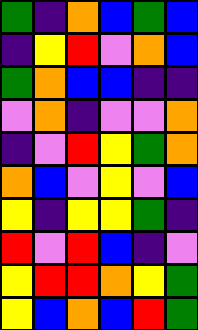[["green", "indigo", "orange", "blue", "green", "blue"], ["indigo", "yellow", "red", "violet", "orange", "blue"], ["green", "orange", "blue", "blue", "indigo", "indigo"], ["violet", "orange", "indigo", "violet", "violet", "orange"], ["indigo", "violet", "red", "yellow", "green", "orange"], ["orange", "blue", "violet", "yellow", "violet", "blue"], ["yellow", "indigo", "yellow", "yellow", "green", "indigo"], ["red", "violet", "red", "blue", "indigo", "violet"], ["yellow", "red", "red", "orange", "yellow", "green"], ["yellow", "blue", "orange", "blue", "red", "green"]]